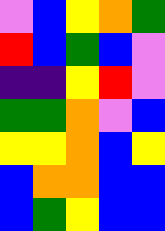[["violet", "blue", "yellow", "orange", "green"], ["red", "blue", "green", "blue", "violet"], ["indigo", "indigo", "yellow", "red", "violet"], ["green", "green", "orange", "violet", "blue"], ["yellow", "yellow", "orange", "blue", "yellow"], ["blue", "orange", "orange", "blue", "blue"], ["blue", "green", "yellow", "blue", "blue"]]